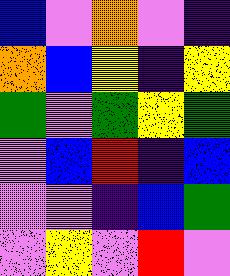[["blue", "violet", "orange", "violet", "indigo"], ["orange", "blue", "yellow", "indigo", "yellow"], ["green", "violet", "green", "yellow", "green"], ["violet", "blue", "red", "indigo", "blue"], ["violet", "violet", "indigo", "blue", "green"], ["violet", "yellow", "violet", "red", "violet"]]